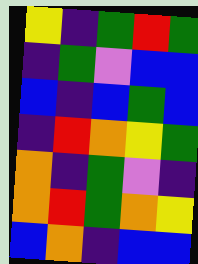[["yellow", "indigo", "green", "red", "green"], ["indigo", "green", "violet", "blue", "blue"], ["blue", "indigo", "blue", "green", "blue"], ["indigo", "red", "orange", "yellow", "green"], ["orange", "indigo", "green", "violet", "indigo"], ["orange", "red", "green", "orange", "yellow"], ["blue", "orange", "indigo", "blue", "blue"]]